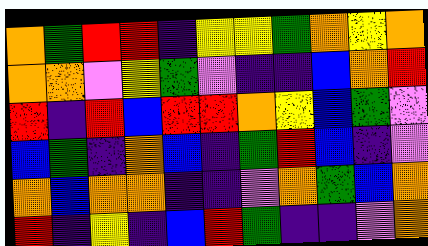[["orange", "green", "red", "red", "indigo", "yellow", "yellow", "green", "orange", "yellow", "orange"], ["orange", "orange", "violet", "yellow", "green", "violet", "indigo", "indigo", "blue", "orange", "red"], ["red", "indigo", "red", "blue", "red", "red", "orange", "yellow", "blue", "green", "violet"], ["blue", "green", "indigo", "orange", "blue", "indigo", "green", "red", "blue", "indigo", "violet"], ["orange", "blue", "orange", "orange", "indigo", "indigo", "violet", "orange", "green", "blue", "orange"], ["red", "indigo", "yellow", "indigo", "blue", "red", "green", "indigo", "indigo", "violet", "orange"]]